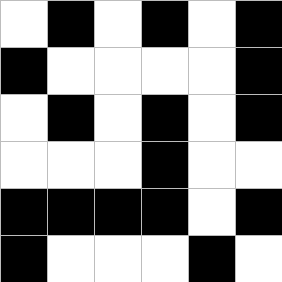[["white", "black", "white", "black", "white", "black"], ["black", "white", "white", "white", "white", "black"], ["white", "black", "white", "black", "white", "black"], ["white", "white", "white", "black", "white", "white"], ["black", "black", "black", "black", "white", "black"], ["black", "white", "white", "white", "black", "white"]]